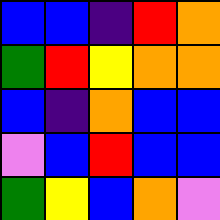[["blue", "blue", "indigo", "red", "orange"], ["green", "red", "yellow", "orange", "orange"], ["blue", "indigo", "orange", "blue", "blue"], ["violet", "blue", "red", "blue", "blue"], ["green", "yellow", "blue", "orange", "violet"]]